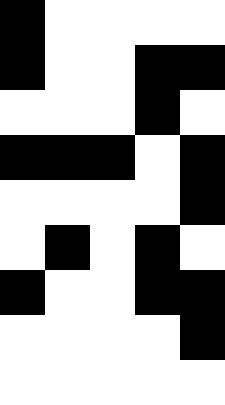[["black", "white", "white", "white", "white"], ["black", "white", "white", "black", "black"], ["white", "white", "white", "black", "white"], ["black", "black", "black", "white", "black"], ["white", "white", "white", "white", "black"], ["white", "black", "white", "black", "white"], ["black", "white", "white", "black", "black"], ["white", "white", "white", "white", "black"], ["white", "white", "white", "white", "white"]]